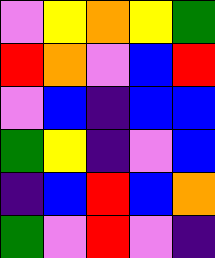[["violet", "yellow", "orange", "yellow", "green"], ["red", "orange", "violet", "blue", "red"], ["violet", "blue", "indigo", "blue", "blue"], ["green", "yellow", "indigo", "violet", "blue"], ["indigo", "blue", "red", "blue", "orange"], ["green", "violet", "red", "violet", "indigo"]]